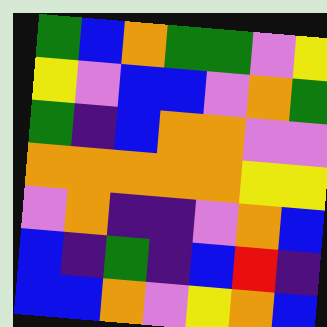[["green", "blue", "orange", "green", "green", "violet", "yellow"], ["yellow", "violet", "blue", "blue", "violet", "orange", "green"], ["green", "indigo", "blue", "orange", "orange", "violet", "violet"], ["orange", "orange", "orange", "orange", "orange", "yellow", "yellow"], ["violet", "orange", "indigo", "indigo", "violet", "orange", "blue"], ["blue", "indigo", "green", "indigo", "blue", "red", "indigo"], ["blue", "blue", "orange", "violet", "yellow", "orange", "blue"]]